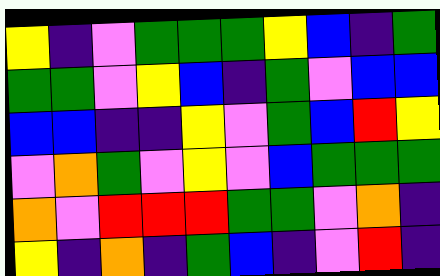[["yellow", "indigo", "violet", "green", "green", "green", "yellow", "blue", "indigo", "green"], ["green", "green", "violet", "yellow", "blue", "indigo", "green", "violet", "blue", "blue"], ["blue", "blue", "indigo", "indigo", "yellow", "violet", "green", "blue", "red", "yellow"], ["violet", "orange", "green", "violet", "yellow", "violet", "blue", "green", "green", "green"], ["orange", "violet", "red", "red", "red", "green", "green", "violet", "orange", "indigo"], ["yellow", "indigo", "orange", "indigo", "green", "blue", "indigo", "violet", "red", "indigo"]]